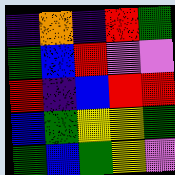[["indigo", "orange", "indigo", "red", "green"], ["green", "blue", "red", "violet", "violet"], ["red", "indigo", "blue", "red", "red"], ["blue", "green", "yellow", "yellow", "green"], ["green", "blue", "green", "yellow", "violet"]]